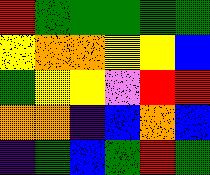[["red", "green", "green", "green", "green", "green"], ["yellow", "orange", "orange", "yellow", "yellow", "blue"], ["green", "yellow", "yellow", "violet", "red", "red"], ["orange", "orange", "indigo", "blue", "orange", "blue"], ["indigo", "green", "blue", "green", "red", "green"]]